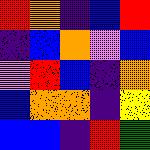[["red", "orange", "indigo", "blue", "red"], ["indigo", "blue", "orange", "violet", "blue"], ["violet", "red", "blue", "indigo", "orange"], ["blue", "orange", "orange", "indigo", "yellow"], ["blue", "blue", "indigo", "red", "green"]]